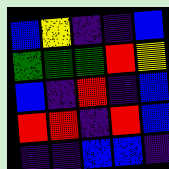[["blue", "yellow", "indigo", "indigo", "blue"], ["green", "green", "green", "red", "yellow"], ["blue", "indigo", "red", "indigo", "blue"], ["red", "red", "indigo", "red", "blue"], ["indigo", "indigo", "blue", "blue", "indigo"]]